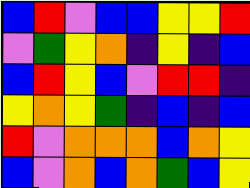[["blue", "red", "violet", "blue", "blue", "yellow", "yellow", "red"], ["violet", "green", "yellow", "orange", "indigo", "yellow", "indigo", "blue"], ["blue", "red", "yellow", "blue", "violet", "red", "red", "indigo"], ["yellow", "orange", "yellow", "green", "indigo", "blue", "indigo", "blue"], ["red", "violet", "orange", "orange", "orange", "blue", "orange", "yellow"], ["blue", "violet", "orange", "blue", "orange", "green", "blue", "yellow"]]